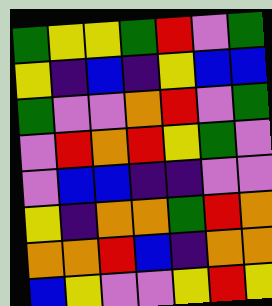[["green", "yellow", "yellow", "green", "red", "violet", "green"], ["yellow", "indigo", "blue", "indigo", "yellow", "blue", "blue"], ["green", "violet", "violet", "orange", "red", "violet", "green"], ["violet", "red", "orange", "red", "yellow", "green", "violet"], ["violet", "blue", "blue", "indigo", "indigo", "violet", "violet"], ["yellow", "indigo", "orange", "orange", "green", "red", "orange"], ["orange", "orange", "red", "blue", "indigo", "orange", "orange"], ["blue", "yellow", "violet", "violet", "yellow", "red", "yellow"]]